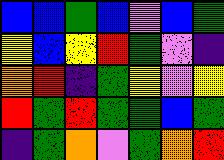[["blue", "blue", "green", "blue", "violet", "blue", "green"], ["yellow", "blue", "yellow", "red", "green", "violet", "indigo"], ["orange", "red", "indigo", "green", "yellow", "violet", "yellow"], ["red", "green", "red", "green", "green", "blue", "green"], ["indigo", "green", "orange", "violet", "green", "orange", "red"]]